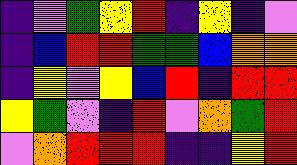[["indigo", "violet", "green", "yellow", "red", "indigo", "yellow", "indigo", "violet"], ["indigo", "blue", "red", "red", "green", "green", "blue", "orange", "orange"], ["indigo", "yellow", "violet", "yellow", "blue", "red", "indigo", "red", "red"], ["yellow", "green", "violet", "indigo", "red", "violet", "orange", "green", "red"], ["violet", "orange", "red", "red", "red", "indigo", "indigo", "yellow", "red"]]